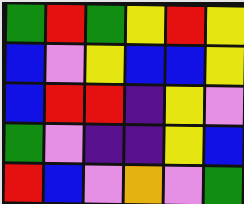[["green", "red", "green", "yellow", "red", "yellow"], ["blue", "violet", "yellow", "blue", "blue", "yellow"], ["blue", "red", "red", "indigo", "yellow", "violet"], ["green", "violet", "indigo", "indigo", "yellow", "blue"], ["red", "blue", "violet", "orange", "violet", "green"]]